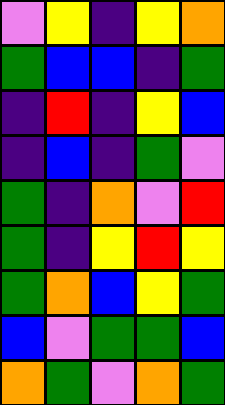[["violet", "yellow", "indigo", "yellow", "orange"], ["green", "blue", "blue", "indigo", "green"], ["indigo", "red", "indigo", "yellow", "blue"], ["indigo", "blue", "indigo", "green", "violet"], ["green", "indigo", "orange", "violet", "red"], ["green", "indigo", "yellow", "red", "yellow"], ["green", "orange", "blue", "yellow", "green"], ["blue", "violet", "green", "green", "blue"], ["orange", "green", "violet", "orange", "green"]]